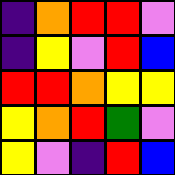[["indigo", "orange", "red", "red", "violet"], ["indigo", "yellow", "violet", "red", "blue"], ["red", "red", "orange", "yellow", "yellow"], ["yellow", "orange", "red", "green", "violet"], ["yellow", "violet", "indigo", "red", "blue"]]